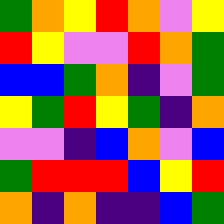[["green", "orange", "yellow", "red", "orange", "violet", "yellow"], ["red", "yellow", "violet", "violet", "red", "orange", "green"], ["blue", "blue", "green", "orange", "indigo", "violet", "green"], ["yellow", "green", "red", "yellow", "green", "indigo", "orange"], ["violet", "violet", "indigo", "blue", "orange", "violet", "blue"], ["green", "red", "red", "red", "blue", "yellow", "red"], ["orange", "indigo", "orange", "indigo", "indigo", "blue", "green"]]